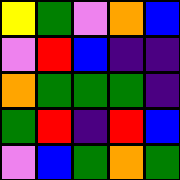[["yellow", "green", "violet", "orange", "blue"], ["violet", "red", "blue", "indigo", "indigo"], ["orange", "green", "green", "green", "indigo"], ["green", "red", "indigo", "red", "blue"], ["violet", "blue", "green", "orange", "green"]]